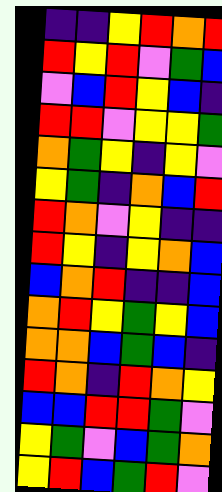[["indigo", "indigo", "yellow", "red", "orange", "red"], ["red", "yellow", "red", "violet", "green", "blue"], ["violet", "blue", "red", "yellow", "blue", "indigo"], ["red", "red", "violet", "yellow", "yellow", "green"], ["orange", "green", "yellow", "indigo", "yellow", "violet"], ["yellow", "green", "indigo", "orange", "blue", "red"], ["red", "orange", "violet", "yellow", "indigo", "indigo"], ["red", "yellow", "indigo", "yellow", "orange", "blue"], ["blue", "orange", "red", "indigo", "indigo", "blue"], ["orange", "red", "yellow", "green", "yellow", "blue"], ["orange", "orange", "blue", "green", "blue", "indigo"], ["red", "orange", "indigo", "red", "orange", "yellow"], ["blue", "blue", "red", "red", "green", "violet"], ["yellow", "green", "violet", "blue", "green", "orange"], ["yellow", "red", "blue", "green", "red", "violet"]]